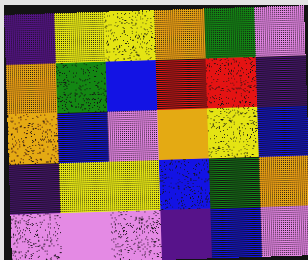[["indigo", "yellow", "yellow", "orange", "green", "violet"], ["orange", "green", "blue", "red", "red", "indigo"], ["orange", "blue", "violet", "orange", "yellow", "blue"], ["indigo", "yellow", "yellow", "blue", "green", "orange"], ["violet", "violet", "violet", "indigo", "blue", "violet"]]